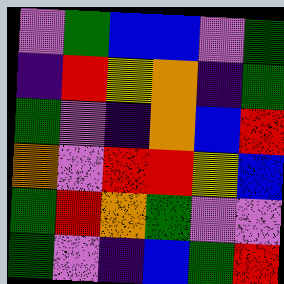[["violet", "green", "blue", "blue", "violet", "green"], ["indigo", "red", "yellow", "orange", "indigo", "green"], ["green", "violet", "indigo", "orange", "blue", "red"], ["orange", "violet", "red", "red", "yellow", "blue"], ["green", "red", "orange", "green", "violet", "violet"], ["green", "violet", "indigo", "blue", "green", "red"]]